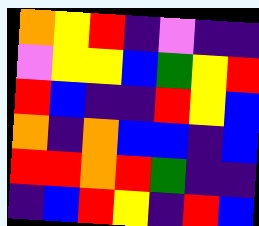[["orange", "yellow", "red", "indigo", "violet", "indigo", "indigo"], ["violet", "yellow", "yellow", "blue", "green", "yellow", "red"], ["red", "blue", "indigo", "indigo", "red", "yellow", "blue"], ["orange", "indigo", "orange", "blue", "blue", "indigo", "blue"], ["red", "red", "orange", "red", "green", "indigo", "indigo"], ["indigo", "blue", "red", "yellow", "indigo", "red", "blue"]]